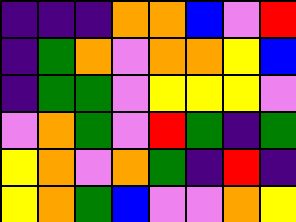[["indigo", "indigo", "indigo", "orange", "orange", "blue", "violet", "red"], ["indigo", "green", "orange", "violet", "orange", "orange", "yellow", "blue"], ["indigo", "green", "green", "violet", "yellow", "yellow", "yellow", "violet"], ["violet", "orange", "green", "violet", "red", "green", "indigo", "green"], ["yellow", "orange", "violet", "orange", "green", "indigo", "red", "indigo"], ["yellow", "orange", "green", "blue", "violet", "violet", "orange", "yellow"]]